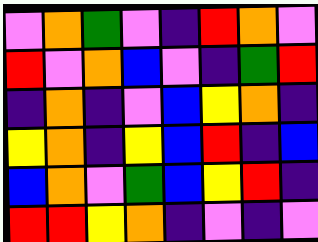[["violet", "orange", "green", "violet", "indigo", "red", "orange", "violet"], ["red", "violet", "orange", "blue", "violet", "indigo", "green", "red"], ["indigo", "orange", "indigo", "violet", "blue", "yellow", "orange", "indigo"], ["yellow", "orange", "indigo", "yellow", "blue", "red", "indigo", "blue"], ["blue", "orange", "violet", "green", "blue", "yellow", "red", "indigo"], ["red", "red", "yellow", "orange", "indigo", "violet", "indigo", "violet"]]